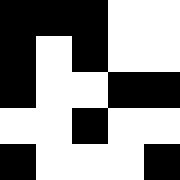[["black", "black", "black", "white", "white"], ["black", "white", "black", "white", "white"], ["black", "white", "white", "black", "black"], ["white", "white", "black", "white", "white"], ["black", "white", "white", "white", "black"]]